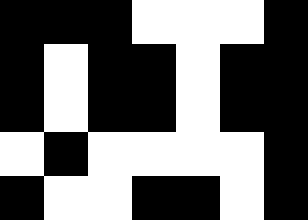[["black", "black", "black", "white", "white", "white", "black"], ["black", "white", "black", "black", "white", "black", "black"], ["black", "white", "black", "black", "white", "black", "black"], ["white", "black", "white", "white", "white", "white", "black"], ["black", "white", "white", "black", "black", "white", "black"]]